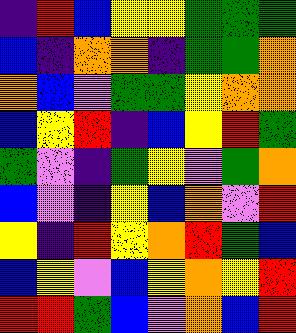[["indigo", "red", "blue", "yellow", "yellow", "green", "green", "green"], ["blue", "indigo", "orange", "orange", "indigo", "green", "green", "orange"], ["orange", "blue", "violet", "green", "green", "yellow", "orange", "orange"], ["blue", "yellow", "red", "indigo", "blue", "yellow", "red", "green"], ["green", "violet", "indigo", "green", "yellow", "violet", "green", "orange"], ["blue", "violet", "indigo", "yellow", "blue", "orange", "violet", "red"], ["yellow", "indigo", "red", "yellow", "orange", "red", "green", "blue"], ["blue", "yellow", "violet", "blue", "yellow", "orange", "yellow", "red"], ["red", "red", "green", "blue", "violet", "orange", "blue", "red"]]